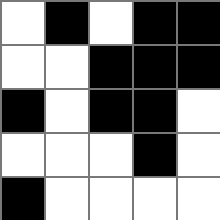[["white", "black", "white", "black", "black"], ["white", "white", "black", "black", "black"], ["black", "white", "black", "black", "white"], ["white", "white", "white", "black", "white"], ["black", "white", "white", "white", "white"]]